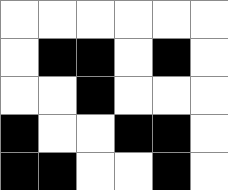[["white", "white", "white", "white", "white", "white"], ["white", "black", "black", "white", "black", "white"], ["white", "white", "black", "white", "white", "white"], ["black", "white", "white", "black", "black", "white"], ["black", "black", "white", "white", "black", "white"]]